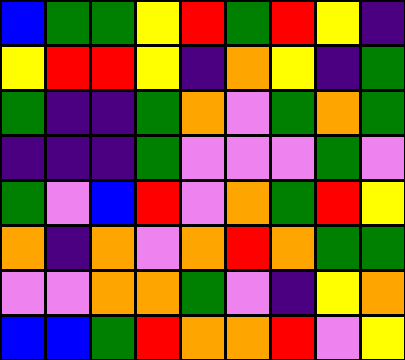[["blue", "green", "green", "yellow", "red", "green", "red", "yellow", "indigo"], ["yellow", "red", "red", "yellow", "indigo", "orange", "yellow", "indigo", "green"], ["green", "indigo", "indigo", "green", "orange", "violet", "green", "orange", "green"], ["indigo", "indigo", "indigo", "green", "violet", "violet", "violet", "green", "violet"], ["green", "violet", "blue", "red", "violet", "orange", "green", "red", "yellow"], ["orange", "indigo", "orange", "violet", "orange", "red", "orange", "green", "green"], ["violet", "violet", "orange", "orange", "green", "violet", "indigo", "yellow", "orange"], ["blue", "blue", "green", "red", "orange", "orange", "red", "violet", "yellow"]]